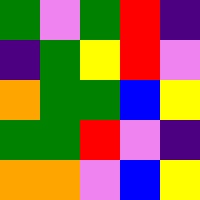[["green", "violet", "green", "red", "indigo"], ["indigo", "green", "yellow", "red", "violet"], ["orange", "green", "green", "blue", "yellow"], ["green", "green", "red", "violet", "indigo"], ["orange", "orange", "violet", "blue", "yellow"]]